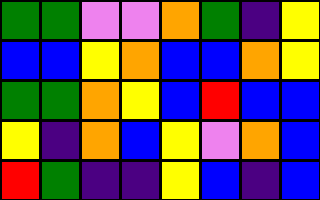[["green", "green", "violet", "violet", "orange", "green", "indigo", "yellow"], ["blue", "blue", "yellow", "orange", "blue", "blue", "orange", "yellow"], ["green", "green", "orange", "yellow", "blue", "red", "blue", "blue"], ["yellow", "indigo", "orange", "blue", "yellow", "violet", "orange", "blue"], ["red", "green", "indigo", "indigo", "yellow", "blue", "indigo", "blue"]]